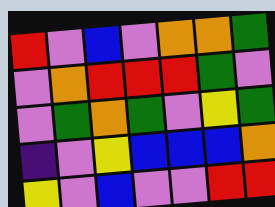[["red", "violet", "blue", "violet", "orange", "orange", "green"], ["violet", "orange", "red", "red", "red", "green", "violet"], ["violet", "green", "orange", "green", "violet", "yellow", "green"], ["indigo", "violet", "yellow", "blue", "blue", "blue", "orange"], ["yellow", "violet", "blue", "violet", "violet", "red", "red"]]